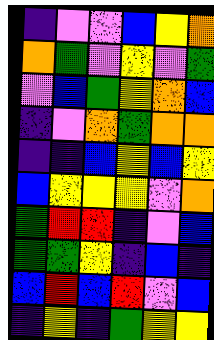[["indigo", "violet", "violet", "blue", "yellow", "orange"], ["orange", "green", "violet", "yellow", "violet", "green"], ["violet", "blue", "green", "yellow", "orange", "blue"], ["indigo", "violet", "orange", "green", "orange", "orange"], ["indigo", "indigo", "blue", "yellow", "blue", "yellow"], ["blue", "yellow", "yellow", "yellow", "violet", "orange"], ["green", "red", "red", "indigo", "violet", "blue"], ["green", "green", "yellow", "indigo", "blue", "indigo"], ["blue", "red", "blue", "red", "violet", "blue"], ["indigo", "yellow", "indigo", "green", "yellow", "yellow"]]